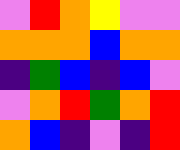[["violet", "red", "orange", "yellow", "violet", "violet"], ["orange", "orange", "orange", "blue", "orange", "orange"], ["indigo", "green", "blue", "indigo", "blue", "violet"], ["violet", "orange", "red", "green", "orange", "red"], ["orange", "blue", "indigo", "violet", "indigo", "red"]]